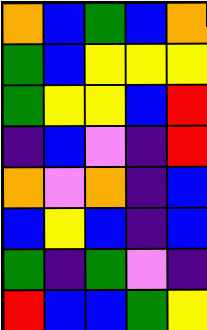[["orange", "blue", "green", "blue", "orange"], ["green", "blue", "yellow", "yellow", "yellow"], ["green", "yellow", "yellow", "blue", "red"], ["indigo", "blue", "violet", "indigo", "red"], ["orange", "violet", "orange", "indigo", "blue"], ["blue", "yellow", "blue", "indigo", "blue"], ["green", "indigo", "green", "violet", "indigo"], ["red", "blue", "blue", "green", "yellow"]]